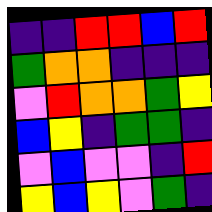[["indigo", "indigo", "red", "red", "blue", "red"], ["green", "orange", "orange", "indigo", "indigo", "indigo"], ["violet", "red", "orange", "orange", "green", "yellow"], ["blue", "yellow", "indigo", "green", "green", "indigo"], ["violet", "blue", "violet", "violet", "indigo", "red"], ["yellow", "blue", "yellow", "violet", "green", "indigo"]]